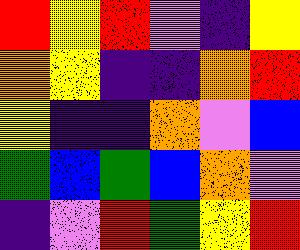[["red", "yellow", "red", "violet", "indigo", "yellow"], ["orange", "yellow", "indigo", "indigo", "orange", "red"], ["yellow", "indigo", "indigo", "orange", "violet", "blue"], ["green", "blue", "green", "blue", "orange", "violet"], ["indigo", "violet", "red", "green", "yellow", "red"]]